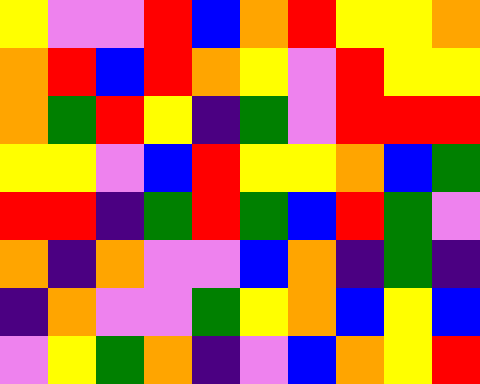[["yellow", "violet", "violet", "red", "blue", "orange", "red", "yellow", "yellow", "orange"], ["orange", "red", "blue", "red", "orange", "yellow", "violet", "red", "yellow", "yellow"], ["orange", "green", "red", "yellow", "indigo", "green", "violet", "red", "red", "red"], ["yellow", "yellow", "violet", "blue", "red", "yellow", "yellow", "orange", "blue", "green"], ["red", "red", "indigo", "green", "red", "green", "blue", "red", "green", "violet"], ["orange", "indigo", "orange", "violet", "violet", "blue", "orange", "indigo", "green", "indigo"], ["indigo", "orange", "violet", "violet", "green", "yellow", "orange", "blue", "yellow", "blue"], ["violet", "yellow", "green", "orange", "indigo", "violet", "blue", "orange", "yellow", "red"]]